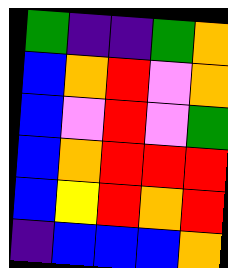[["green", "indigo", "indigo", "green", "orange"], ["blue", "orange", "red", "violet", "orange"], ["blue", "violet", "red", "violet", "green"], ["blue", "orange", "red", "red", "red"], ["blue", "yellow", "red", "orange", "red"], ["indigo", "blue", "blue", "blue", "orange"]]